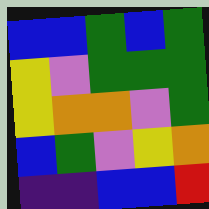[["blue", "blue", "green", "blue", "green"], ["yellow", "violet", "green", "green", "green"], ["yellow", "orange", "orange", "violet", "green"], ["blue", "green", "violet", "yellow", "orange"], ["indigo", "indigo", "blue", "blue", "red"]]